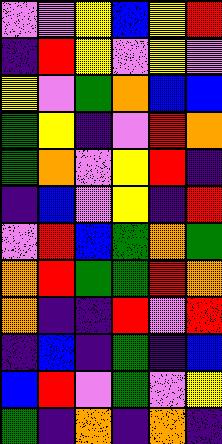[["violet", "violet", "yellow", "blue", "yellow", "red"], ["indigo", "red", "yellow", "violet", "yellow", "violet"], ["yellow", "violet", "green", "orange", "blue", "blue"], ["green", "yellow", "indigo", "violet", "red", "orange"], ["green", "orange", "violet", "yellow", "red", "indigo"], ["indigo", "blue", "violet", "yellow", "indigo", "red"], ["violet", "red", "blue", "green", "orange", "green"], ["orange", "red", "green", "green", "red", "orange"], ["orange", "indigo", "indigo", "red", "violet", "red"], ["indigo", "blue", "indigo", "green", "indigo", "blue"], ["blue", "red", "violet", "green", "violet", "yellow"], ["green", "indigo", "orange", "indigo", "orange", "indigo"]]